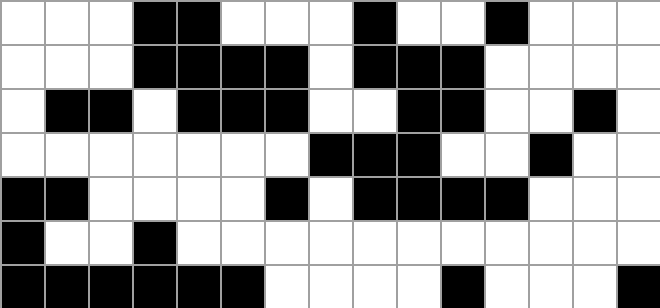[["white", "white", "white", "black", "black", "white", "white", "white", "black", "white", "white", "black", "white", "white", "white"], ["white", "white", "white", "black", "black", "black", "black", "white", "black", "black", "black", "white", "white", "white", "white"], ["white", "black", "black", "white", "black", "black", "black", "white", "white", "black", "black", "white", "white", "black", "white"], ["white", "white", "white", "white", "white", "white", "white", "black", "black", "black", "white", "white", "black", "white", "white"], ["black", "black", "white", "white", "white", "white", "black", "white", "black", "black", "black", "black", "white", "white", "white"], ["black", "white", "white", "black", "white", "white", "white", "white", "white", "white", "white", "white", "white", "white", "white"], ["black", "black", "black", "black", "black", "black", "white", "white", "white", "white", "black", "white", "white", "white", "black"]]